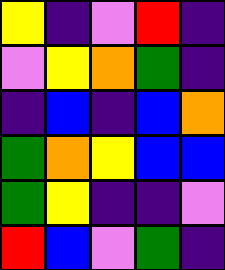[["yellow", "indigo", "violet", "red", "indigo"], ["violet", "yellow", "orange", "green", "indigo"], ["indigo", "blue", "indigo", "blue", "orange"], ["green", "orange", "yellow", "blue", "blue"], ["green", "yellow", "indigo", "indigo", "violet"], ["red", "blue", "violet", "green", "indigo"]]